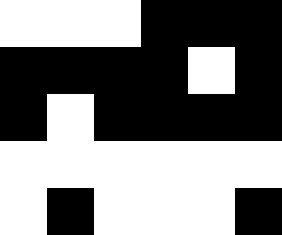[["white", "white", "white", "black", "black", "black"], ["black", "black", "black", "black", "white", "black"], ["black", "white", "black", "black", "black", "black"], ["white", "white", "white", "white", "white", "white"], ["white", "black", "white", "white", "white", "black"]]